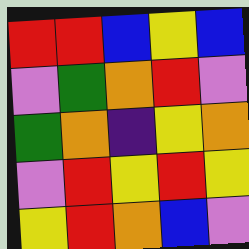[["red", "red", "blue", "yellow", "blue"], ["violet", "green", "orange", "red", "violet"], ["green", "orange", "indigo", "yellow", "orange"], ["violet", "red", "yellow", "red", "yellow"], ["yellow", "red", "orange", "blue", "violet"]]